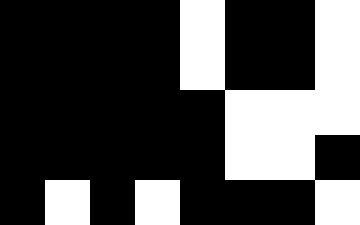[["black", "black", "black", "black", "white", "black", "black", "white"], ["black", "black", "black", "black", "white", "black", "black", "white"], ["black", "black", "black", "black", "black", "white", "white", "white"], ["black", "black", "black", "black", "black", "white", "white", "black"], ["black", "white", "black", "white", "black", "black", "black", "white"]]